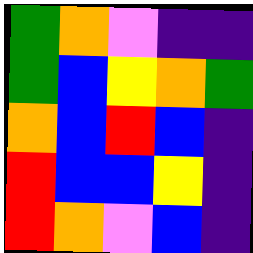[["green", "orange", "violet", "indigo", "indigo"], ["green", "blue", "yellow", "orange", "green"], ["orange", "blue", "red", "blue", "indigo"], ["red", "blue", "blue", "yellow", "indigo"], ["red", "orange", "violet", "blue", "indigo"]]